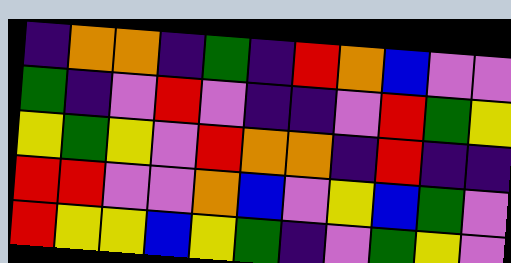[["indigo", "orange", "orange", "indigo", "green", "indigo", "red", "orange", "blue", "violet", "violet"], ["green", "indigo", "violet", "red", "violet", "indigo", "indigo", "violet", "red", "green", "yellow"], ["yellow", "green", "yellow", "violet", "red", "orange", "orange", "indigo", "red", "indigo", "indigo"], ["red", "red", "violet", "violet", "orange", "blue", "violet", "yellow", "blue", "green", "violet"], ["red", "yellow", "yellow", "blue", "yellow", "green", "indigo", "violet", "green", "yellow", "violet"]]